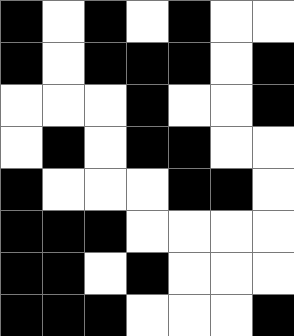[["black", "white", "black", "white", "black", "white", "white"], ["black", "white", "black", "black", "black", "white", "black"], ["white", "white", "white", "black", "white", "white", "black"], ["white", "black", "white", "black", "black", "white", "white"], ["black", "white", "white", "white", "black", "black", "white"], ["black", "black", "black", "white", "white", "white", "white"], ["black", "black", "white", "black", "white", "white", "white"], ["black", "black", "black", "white", "white", "white", "black"]]